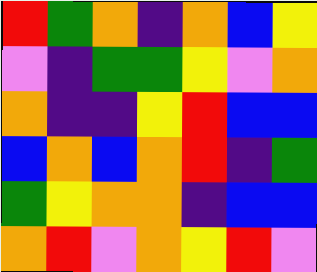[["red", "green", "orange", "indigo", "orange", "blue", "yellow"], ["violet", "indigo", "green", "green", "yellow", "violet", "orange"], ["orange", "indigo", "indigo", "yellow", "red", "blue", "blue"], ["blue", "orange", "blue", "orange", "red", "indigo", "green"], ["green", "yellow", "orange", "orange", "indigo", "blue", "blue"], ["orange", "red", "violet", "orange", "yellow", "red", "violet"]]